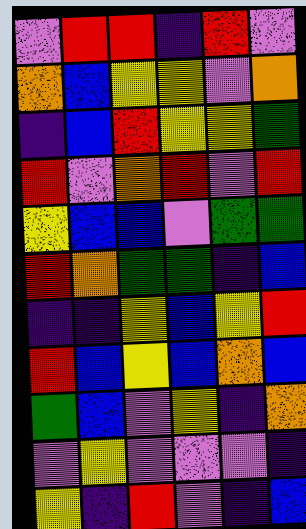[["violet", "red", "red", "indigo", "red", "violet"], ["orange", "blue", "yellow", "yellow", "violet", "orange"], ["indigo", "blue", "red", "yellow", "yellow", "green"], ["red", "violet", "orange", "red", "violet", "red"], ["yellow", "blue", "blue", "violet", "green", "green"], ["red", "orange", "green", "green", "indigo", "blue"], ["indigo", "indigo", "yellow", "blue", "yellow", "red"], ["red", "blue", "yellow", "blue", "orange", "blue"], ["green", "blue", "violet", "yellow", "indigo", "orange"], ["violet", "yellow", "violet", "violet", "violet", "indigo"], ["yellow", "indigo", "red", "violet", "indigo", "blue"]]